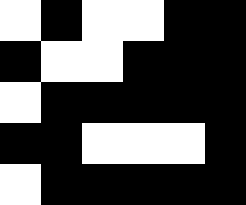[["white", "black", "white", "white", "black", "black"], ["black", "white", "white", "black", "black", "black"], ["white", "black", "black", "black", "black", "black"], ["black", "black", "white", "white", "white", "black"], ["white", "black", "black", "black", "black", "black"]]